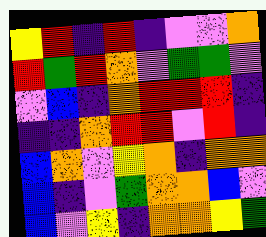[["yellow", "red", "indigo", "red", "indigo", "violet", "violet", "orange"], ["red", "green", "red", "orange", "violet", "green", "green", "violet"], ["violet", "blue", "indigo", "orange", "red", "red", "red", "indigo"], ["indigo", "indigo", "orange", "red", "red", "violet", "red", "indigo"], ["blue", "orange", "violet", "yellow", "orange", "indigo", "orange", "orange"], ["blue", "indigo", "violet", "green", "orange", "orange", "blue", "violet"], ["blue", "violet", "yellow", "indigo", "orange", "orange", "yellow", "green"]]